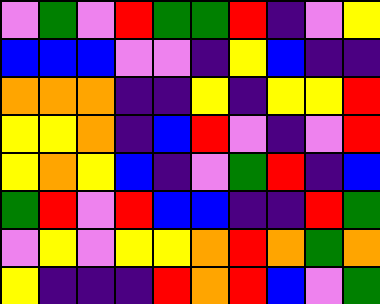[["violet", "green", "violet", "red", "green", "green", "red", "indigo", "violet", "yellow"], ["blue", "blue", "blue", "violet", "violet", "indigo", "yellow", "blue", "indigo", "indigo"], ["orange", "orange", "orange", "indigo", "indigo", "yellow", "indigo", "yellow", "yellow", "red"], ["yellow", "yellow", "orange", "indigo", "blue", "red", "violet", "indigo", "violet", "red"], ["yellow", "orange", "yellow", "blue", "indigo", "violet", "green", "red", "indigo", "blue"], ["green", "red", "violet", "red", "blue", "blue", "indigo", "indigo", "red", "green"], ["violet", "yellow", "violet", "yellow", "yellow", "orange", "red", "orange", "green", "orange"], ["yellow", "indigo", "indigo", "indigo", "red", "orange", "red", "blue", "violet", "green"]]